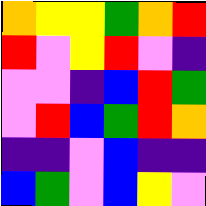[["orange", "yellow", "yellow", "green", "orange", "red"], ["red", "violet", "yellow", "red", "violet", "indigo"], ["violet", "violet", "indigo", "blue", "red", "green"], ["violet", "red", "blue", "green", "red", "orange"], ["indigo", "indigo", "violet", "blue", "indigo", "indigo"], ["blue", "green", "violet", "blue", "yellow", "violet"]]